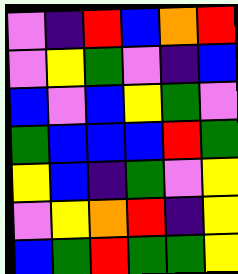[["violet", "indigo", "red", "blue", "orange", "red"], ["violet", "yellow", "green", "violet", "indigo", "blue"], ["blue", "violet", "blue", "yellow", "green", "violet"], ["green", "blue", "blue", "blue", "red", "green"], ["yellow", "blue", "indigo", "green", "violet", "yellow"], ["violet", "yellow", "orange", "red", "indigo", "yellow"], ["blue", "green", "red", "green", "green", "yellow"]]